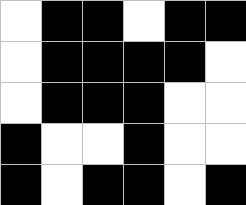[["white", "black", "black", "white", "black", "black"], ["white", "black", "black", "black", "black", "white"], ["white", "black", "black", "black", "white", "white"], ["black", "white", "white", "black", "white", "white"], ["black", "white", "black", "black", "white", "black"]]